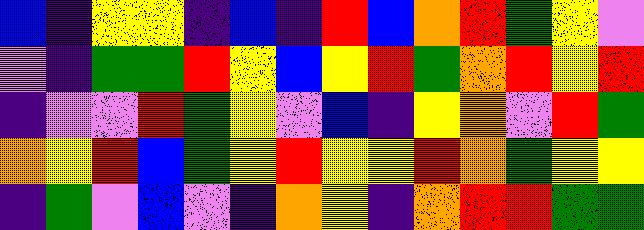[["blue", "indigo", "yellow", "yellow", "indigo", "blue", "indigo", "red", "blue", "orange", "red", "green", "yellow", "violet"], ["violet", "indigo", "green", "green", "red", "yellow", "blue", "yellow", "red", "green", "orange", "red", "yellow", "red"], ["indigo", "violet", "violet", "red", "green", "yellow", "violet", "blue", "indigo", "yellow", "orange", "violet", "red", "green"], ["orange", "yellow", "red", "blue", "green", "yellow", "red", "yellow", "yellow", "red", "orange", "green", "yellow", "yellow"], ["indigo", "green", "violet", "blue", "violet", "indigo", "orange", "yellow", "indigo", "orange", "red", "red", "green", "green"]]